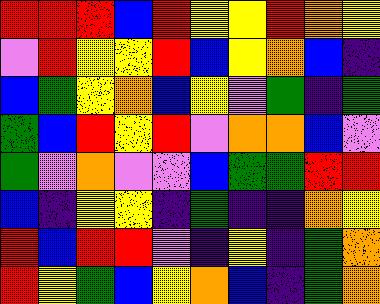[["red", "red", "red", "blue", "red", "yellow", "yellow", "red", "orange", "yellow"], ["violet", "red", "yellow", "yellow", "red", "blue", "yellow", "orange", "blue", "indigo"], ["blue", "green", "yellow", "orange", "blue", "yellow", "violet", "green", "indigo", "green"], ["green", "blue", "red", "yellow", "red", "violet", "orange", "orange", "blue", "violet"], ["green", "violet", "orange", "violet", "violet", "blue", "green", "green", "red", "red"], ["blue", "indigo", "yellow", "yellow", "indigo", "green", "indigo", "indigo", "orange", "yellow"], ["red", "blue", "red", "red", "violet", "indigo", "yellow", "indigo", "green", "orange"], ["red", "yellow", "green", "blue", "yellow", "orange", "blue", "indigo", "green", "orange"]]